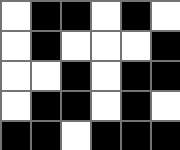[["white", "black", "black", "white", "black", "white"], ["white", "black", "white", "white", "white", "black"], ["white", "white", "black", "white", "black", "black"], ["white", "black", "black", "white", "black", "white"], ["black", "black", "white", "black", "black", "black"]]